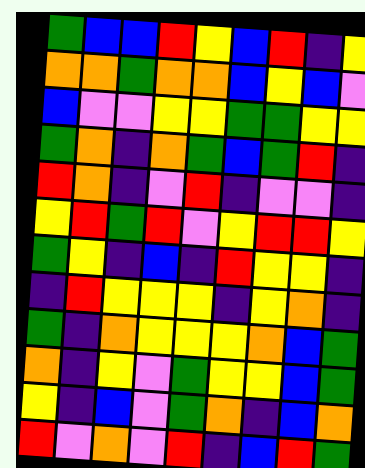[["green", "blue", "blue", "red", "yellow", "blue", "red", "indigo", "yellow"], ["orange", "orange", "green", "orange", "orange", "blue", "yellow", "blue", "violet"], ["blue", "violet", "violet", "yellow", "yellow", "green", "green", "yellow", "yellow"], ["green", "orange", "indigo", "orange", "green", "blue", "green", "red", "indigo"], ["red", "orange", "indigo", "violet", "red", "indigo", "violet", "violet", "indigo"], ["yellow", "red", "green", "red", "violet", "yellow", "red", "red", "yellow"], ["green", "yellow", "indigo", "blue", "indigo", "red", "yellow", "yellow", "indigo"], ["indigo", "red", "yellow", "yellow", "yellow", "indigo", "yellow", "orange", "indigo"], ["green", "indigo", "orange", "yellow", "yellow", "yellow", "orange", "blue", "green"], ["orange", "indigo", "yellow", "violet", "green", "yellow", "yellow", "blue", "green"], ["yellow", "indigo", "blue", "violet", "green", "orange", "indigo", "blue", "orange"], ["red", "violet", "orange", "violet", "red", "indigo", "blue", "red", "green"]]